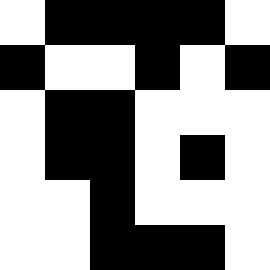[["white", "black", "black", "black", "black", "white"], ["black", "white", "white", "black", "white", "black"], ["white", "black", "black", "white", "white", "white"], ["white", "black", "black", "white", "black", "white"], ["white", "white", "black", "white", "white", "white"], ["white", "white", "black", "black", "black", "white"]]